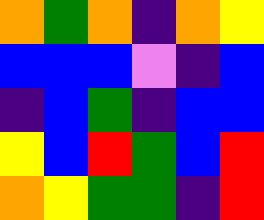[["orange", "green", "orange", "indigo", "orange", "yellow"], ["blue", "blue", "blue", "violet", "indigo", "blue"], ["indigo", "blue", "green", "indigo", "blue", "blue"], ["yellow", "blue", "red", "green", "blue", "red"], ["orange", "yellow", "green", "green", "indigo", "red"]]